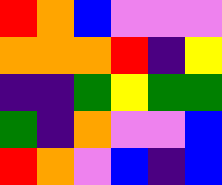[["red", "orange", "blue", "violet", "violet", "violet"], ["orange", "orange", "orange", "red", "indigo", "yellow"], ["indigo", "indigo", "green", "yellow", "green", "green"], ["green", "indigo", "orange", "violet", "violet", "blue"], ["red", "orange", "violet", "blue", "indigo", "blue"]]